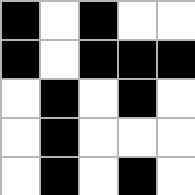[["black", "white", "black", "white", "white"], ["black", "white", "black", "black", "black"], ["white", "black", "white", "black", "white"], ["white", "black", "white", "white", "white"], ["white", "black", "white", "black", "white"]]